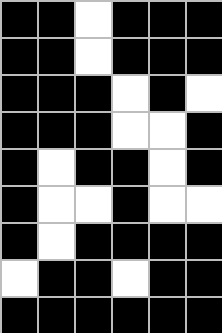[["black", "black", "white", "black", "black", "black"], ["black", "black", "white", "black", "black", "black"], ["black", "black", "black", "white", "black", "white"], ["black", "black", "black", "white", "white", "black"], ["black", "white", "black", "black", "white", "black"], ["black", "white", "white", "black", "white", "white"], ["black", "white", "black", "black", "black", "black"], ["white", "black", "black", "white", "black", "black"], ["black", "black", "black", "black", "black", "black"]]